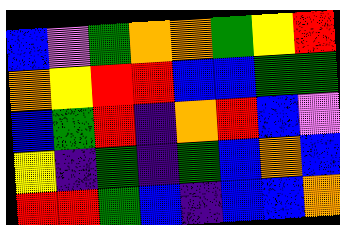[["blue", "violet", "green", "orange", "orange", "green", "yellow", "red"], ["orange", "yellow", "red", "red", "blue", "blue", "green", "green"], ["blue", "green", "red", "indigo", "orange", "red", "blue", "violet"], ["yellow", "indigo", "green", "indigo", "green", "blue", "orange", "blue"], ["red", "red", "green", "blue", "indigo", "blue", "blue", "orange"]]